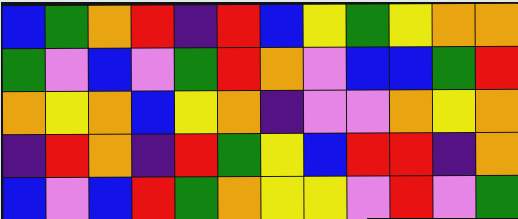[["blue", "green", "orange", "red", "indigo", "red", "blue", "yellow", "green", "yellow", "orange", "orange"], ["green", "violet", "blue", "violet", "green", "red", "orange", "violet", "blue", "blue", "green", "red"], ["orange", "yellow", "orange", "blue", "yellow", "orange", "indigo", "violet", "violet", "orange", "yellow", "orange"], ["indigo", "red", "orange", "indigo", "red", "green", "yellow", "blue", "red", "red", "indigo", "orange"], ["blue", "violet", "blue", "red", "green", "orange", "yellow", "yellow", "violet", "red", "violet", "green"]]